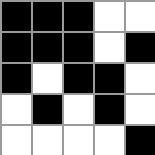[["black", "black", "black", "white", "white"], ["black", "black", "black", "white", "black"], ["black", "white", "black", "black", "white"], ["white", "black", "white", "black", "white"], ["white", "white", "white", "white", "black"]]